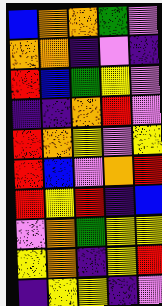[["blue", "orange", "orange", "green", "violet"], ["orange", "orange", "indigo", "violet", "indigo"], ["red", "blue", "green", "yellow", "violet"], ["indigo", "indigo", "orange", "red", "violet"], ["red", "orange", "yellow", "violet", "yellow"], ["red", "blue", "violet", "orange", "red"], ["red", "yellow", "red", "indigo", "blue"], ["violet", "orange", "green", "yellow", "yellow"], ["yellow", "orange", "indigo", "yellow", "red"], ["indigo", "yellow", "yellow", "indigo", "violet"]]